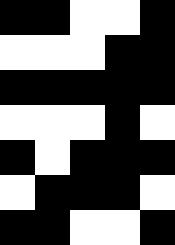[["black", "black", "white", "white", "black"], ["white", "white", "white", "black", "black"], ["black", "black", "black", "black", "black"], ["white", "white", "white", "black", "white"], ["black", "white", "black", "black", "black"], ["white", "black", "black", "black", "white"], ["black", "black", "white", "white", "black"]]